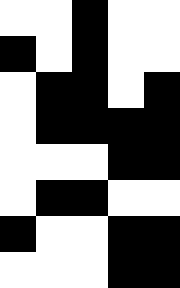[["white", "white", "black", "white", "white"], ["black", "white", "black", "white", "white"], ["white", "black", "black", "white", "black"], ["white", "black", "black", "black", "black"], ["white", "white", "white", "black", "black"], ["white", "black", "black", "white", "white"], ["black", "white", "white", "black", "black"], ["white", "white", "white", "black", "black"]]